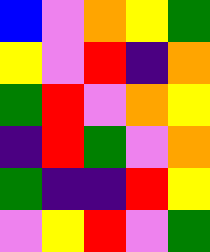[["blue", "violet", "orange", "yellow", "green"], ["yellow", "violet", "red", "indigo", "orange"], ["green", "red", "violet", "orange", "yellow"], ["indigo", "red", "green", "violet", "orange"], ["green", "indigo", "indigo", "red", "yellow"], ["violet", "yellow", "red", "violet", "green"]]